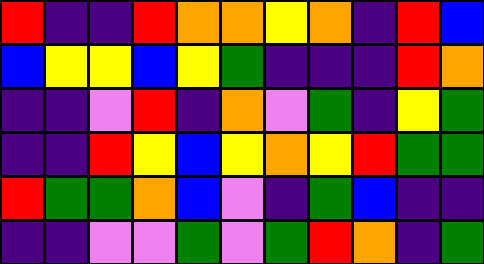[["red", "indigo", "indigo", "red", "orange", "orange", "yellow", "orange", "indigo", "red", "blue"], ["blue", "yellow", "yellow", "blue", "yellow", "green", "indigo", "indigo", "indigo", "red", "orange"], ["indigo", "indigo", "violet", "red", "indigo", "orange", "violet", "green", "indigo", "yellow", "green"], ["indigo", "indigo", "red", "yellow", "blue", "yellow", "orange", "yellow", "red", "green", "green"], ["red", "green", "green", "orange", "blue", "violet", "indigo", "green", "blue", "indigo", "indigo"], ["indigo", "indigo", "violet", "violet", "green", "violet", "green", "red", "orange", "indigo", "green"]]